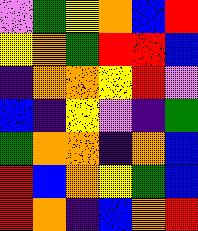[["violet", "green", "yellow", "orange", "blue", "red"], ["yellow", "orange", "green", "red", "red", "blue"], ["indigo", "orange", "orange", "yellow", "red", "violet"], ["blue", "indigo", "yellow", "violet", "indigo", "green"], ["green", "orange", "orange", "indigo", "orange", "blue"], ["red", "blue", "orange", "yellow", "green", "blue"], ["red", "orange", "indigo", "blue", "orange", "red"]]